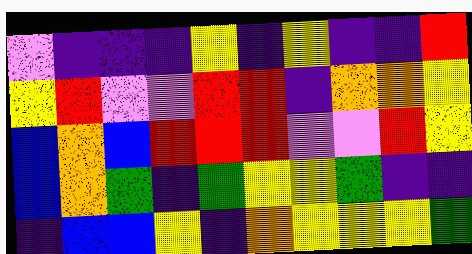[["violet", "indigo", "indigo", "indigo", "yellow", "indigo", "yellow", "indigo", "indigo", "red"], ["yellow", "red", "violet", "violet", "red", "red", "indigo", "orange", "orange", "yellow"], ["blue", "orange", "blue", "red", "red", "red", "violet", "violet", "red", "yellow"], ["blue", "orange", "green", "indigo", "green", "yellow", "yellow", "green", "indigo", "indigo"], ["indigo", "blue", "blue", "yellow", "indigo", "orange", "yellow", "yellow", "yellow", "green"]]